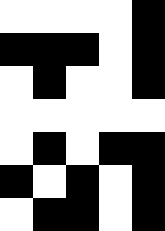[["white", "white", "white", "white", "black"], ["black", "black", "black", "white", "black"], ["white", "black", "white", "white", "black"], ["white", "white", "white", "white", "white"], ["white", "black", "white", "black", "black"], ["black", "white", "black", "white", "black"], ["white", "black", "black", "white", "black"]]